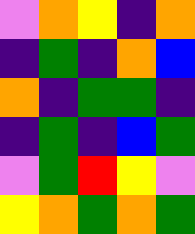[["violet", "orange", "yellow", "indigo", "orange"], ["indigo", "green", "indigo", "orange", "blue"], ["orange", "indigo", "green", "green", "indigo"], ["indigo", "green", "indigo", "blue", "green"], ["violet", "green", "red", "yellow", "violet"], ["yellow", "orange", "green", "orange", "green"]]